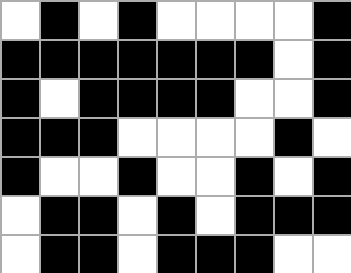[["white", "black", "white", "black", "white", "white", "white", "white", "black"], ["black", "black", "black", "black", "black", "black", "black", "white", "black"], ["black", "white", "black", "black", "black", "black", "white", "white", "black"], ["black", "black", "black", "white", "white", "white", "white", "black", "white"], ["black", "white", "white", "black", "white", "white", "black", "white", "black"], ["white", "black", "black", "white", "black", "white", "black", "black", "black"], ["white", "black", "black", "white", "black", "black", "black", "white", "white"]]